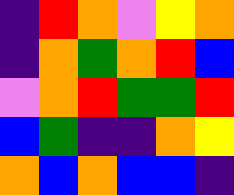[["indigo", "red", "orange", "violet", "yellow", "orange"], ["indigo", "orange", "green", "orange", "red", "blue"], ["violet", "orange", "red", "green", "green", "red"], ["blue", "green", "indigo", "indigo", "orange", "yellow"], ["orange", "blue", "orange", "blue", "blue", "indigo"]]